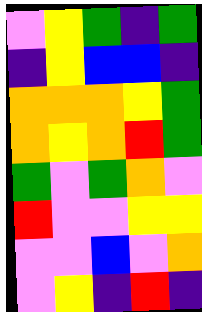[["violet", "yellow", "green", "indigo", "green"], ["indigo", "yellow", "blue", "blue", "indigo"], ["orange", "orange", "orange", "yellow", "green"], ["orange", "yellow", "orange", "red", "green"], ["green", "violet", "green", "orange", "violet"], ["red", "violet", "violet", "yellow", "yellow"], ["violet", "violet", "blue", "violet", "orange"], ["violet", "yellow", "indigo", "red", "indigo"]]